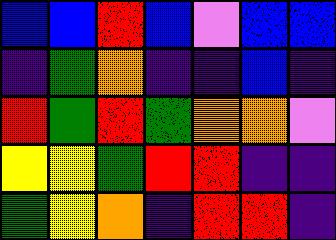[["blue", "blue", "red", "blue", "violet", "blue", "blue"], ["indigo", "green", "orange", "indigo", "indigo", "blue", "indigo"], ["red", "green", "red", "green", "orange", "orange", "violet"], ["yellow", "yellow", "green", "red", "red", "indigo", "indigo"], ["green", "yellow", "orange", "indigo", "red", "red", "indigo"]]